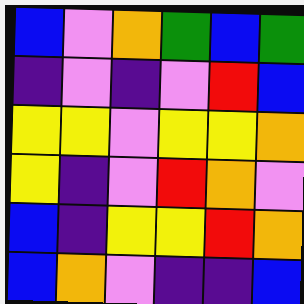[["blue", "violet", "orange", "green", "blue", "green"], ["indigo", "violet", "indigo", "violet", "red", "blue"], ["yellow", "yellow", "violet", "yellow", "yellow", "orange"], ["yellow", "indigo", "violet", "red", "orange", "violet"], ["blue", "indigo", "yellow", "yellow", "red", "orange"], ["blue", "orange", "violet", "indigo", "indigo", "blue"]]